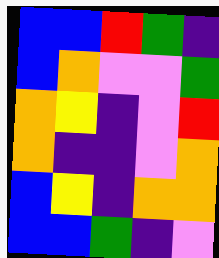[["blue", "blue", "red", "green", "indigo"], ["blue", "orange", "violet", "violet", "green"], ["orange", "yellow", "indigo", "violet", "red"], ["orange", "indigo", "indigo", "violet", "orange"], ["blue", "yellow", "indigo", "orange", "orange"], ["blue", "blue", "green", "indigo", "violet"]]